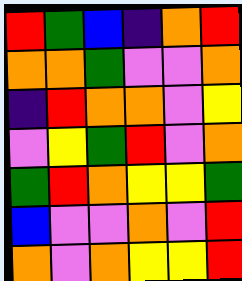[["red", "green", "blue", "indigo", "orange", "red"], ["orange", "orange", "green", "violet", "violet", "orange"], ["indigo", "red", "orange", "orange", "violet", "yellow"], ["violet", "yellow", "green", "red", "violet", "orange"], ["green", "red", "orange", "yellow", "yellow", "green"], ["blue", "violet", "violet", "orange", "violet", "red"], ["orange", "violet", "orange", "yellow", "yellow", "red"]]